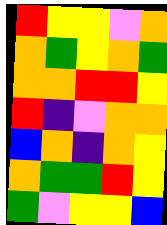[["red", "yellow", "yellow", "violet", "orange"], ["orange", "green", "yellow", "orange", "green"], ["orange", "orange", "red", "red", "yellow"], ["red", "indigo", "violet", "orange", "orange"], ["blue", "orange", "indigo", "orange", "yellow"], ["orange", "green", "green", "red", "yellow"], ["green", "violet", "yellow", "yellow", "blue"]]